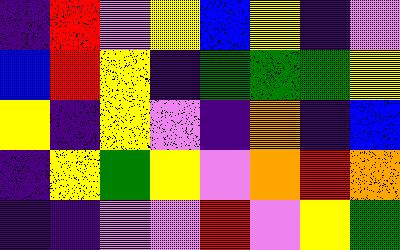[["indigo", "red", "violet", "yellow", "blue", "yellow", "indigo", "violet"], ["blue", "red", "yellow", "indigo", "green", "green", "green", "yellow"], ["yellow", "indigo", "yellow", "violet", "indigo", "orange", "indigo", "blue"], ["indigo", "yellow", "green", "yellow", "violet", "orange", "red", "orange"], ["indigo", "indigo", "violet", "violet", "red", "violet", "yellow", "green"]]